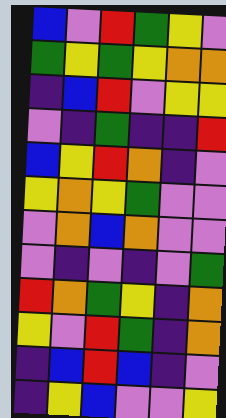[["blue", "violet", "red", "green", "yellow", "violet"], ["green", "yellow", "green", "yellow", "orange", "orange"], ["indigo", "blue", "red", "violet", "yellow", "yellow"], ["violet", "indigo", "green", "indigo", "indigo", "red"], ["blue", "yellow", "red", "orange", "indigo", "violet"], ["yellow", "orange", "yellow", "green", "violet", "violet"], ["violet", "orange", "blue", "orange", "violet", "violet"], ["violet", "indigo", "violet", "indigo", "violet", "green"], ["red", "orange", "green", "yellow", "indigo", "orange"], ["yellow", "violet", "red", "green", "indigo", "orange"], ["indigo", "blue", "red", "blue", "indigo", "violet"], ["indigo", "yellow", "blue", "violet", "violet", "yellow"]]